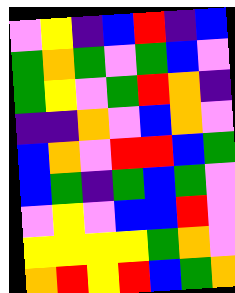[["violet", "yellow", "indigo", "blue", "red", "indigo", "blue"], ["green", "orange", "green", "violet", "green", "blue", "violet"], ["green", "yellow", "violet", "green", "red", "orange", "indigo"], ["indigo", "indigo", "orange", "violet", "blue", "orange", "violet"], ["blue", "orange", "violet", "red", "red", "blue", "green"], ["blue", "green", "indigo", "green", "blue", "green", "violet"], ["violet", "yellow", "violet", "blue", "blue", "red", "violet"], ["yellow", "yellow", "yellow", "yellow", "green", "orange", "violet"], ["orange", "red", "yellow", "red", "blue", "green", "orange"]]